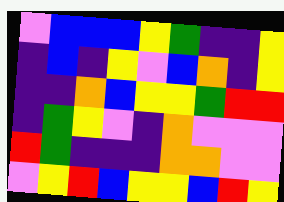[["violet", "blue", "blue", "blue", "yellow", "green", "indigo", "indigo", "yellow"], ["indigo", "blue", "indigo", "yellow", "violet", "blue", "orange", "indigo", "yellow"], ["indigo", "indigo", "orange", "blue", "yellow", "yellow", "green", "red", "red"], ["indigo", "green", "yellow", "violet", "indigo", "orange", "violet", "violet", "violet"], ["red", "green", "indigo", "indigo", "indigo", "orange", "orange", "violet", "violet"], ["violet", "yellow", "red", "blue", "yellow", "yellow", "blue", "red", "yellow"]]